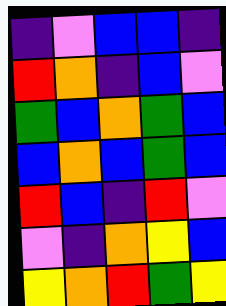[["indigo", "violet", "blue", "blue", "indigo"], ["red", "orange", "indigo", "blue", "violet"], ["green", "blue", "orange", "green", "blue"], ["blue", "orange", "blue", "green", "blue"], ["red", "blue", "indigo", "red", "violet"], ["violet", "indigo", "orange", "yellow", "blue"], ["yellow", "orange", "red", "green", "yellow"]]